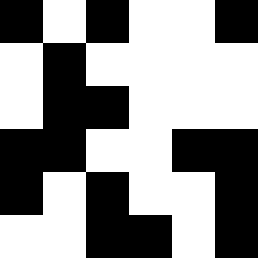[["black", "white", "black", "white", "white", "black"], ["white", "black", "white", "white", "white", "white"], ["white", "black", "black", "white", "white", "white"], ["black", "black", "white", "white", "black", "black"], ["black", "white", "black", "white", "white", "black"], ["white", "white", "black", "black", "white", "black"]]